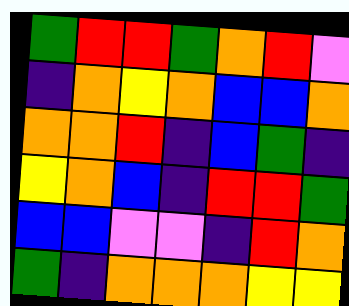[["green", "red", "red", "green", "orange", "red", "violet"], ["indigo", "orange", "yellow", "orange", "blue", "blue", "orange"], ["orange", "orange", "red", "indigo", "blue", "green", "indigo"], ["yellow", "orange", "blue", "indigo", "red", "red", "green"], ["blue", "blue", "violet", "violet", "indigo", "red", "orange"], ["green", "indigo", "orange", "orange", "orange", "yellow", "yellow"]]